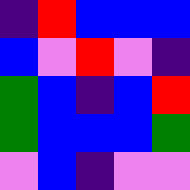[["indigo", "red", "blue", "blue", "blue"], ["blue", "violet", "red", "violet", "indigo"], ["green", "blue", "indigo", "blue", "red"], ["green", "blue", "blue", "blue", "green"], ["violet", "blue", "indigo", "violet", "violet"]]